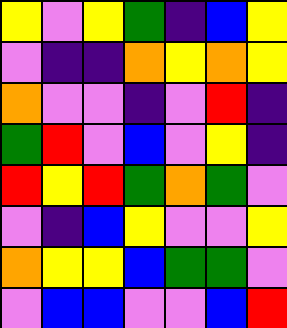[["yellow", "violet", "yellow", "green", "indigo", "blue", "yellow"], ["violet", "indigo", "indigo", "orange", "yellow", "orange", "yellow"], ["orange", "violet", "violet", "indigo", "violet", "red", "indigo"], ["green", "red", "violet", "blue", "violet", "yellow", "indigo"], ["red", "yellow", "red", "green", "orange", "green", "violet"], ["violet", "indigo", "blue", "yellow", "violet", "violet", "yellow"], ["orange", "yellow", "yellow", "blue", "green", "green", "violet"], ["violet", "blue", "blue", "violet", "violet", "blue", "red"]]